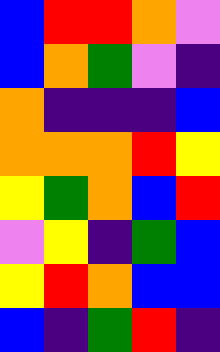[["blue", "red", "red", "orange", "violet"], ["blue", "orange", "green", "violet", "indigo"], ["orange", "indigo", "indigo", "indigo", "blue"], ["orange", "orange", "orange", "red", "yellow"], ["yellow", "green", "orange", "blue", "red"], ["violet", "yellow", "indigo", "green", "blue"], ["yellow", "red", "orange", "blue", "blue"], ["blue", "indigo", "green", "red", "indigo"]]